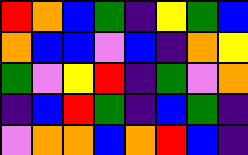[["red", "orange", "blue", "green", "indigo", "yellow", "green", "blue"], ["orange", "blue", "blue", "violet", "blue", "indigo", "orange", "yellow"], ["green", "violet", "yellow", "red", "indigo", "green", "violet", "orange"], ["indigo", "blue", "red", "green", "indigo", "blue", "green", "indigo"], ["violet", "orange", "orange", "blue", "orange", "red", "blue", "indigo"]]